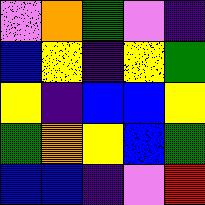[["violet", "orange", "green", "violet", "indigo"], ["blue", "yellow", "indigo", "yellow", "green"], ["yellow", "indigo", "blue", "blue", "yellow"], ["green", "orange", "yellow", "blue", "green"], ["blue", "blue", "indigo", "violet", "red"]]